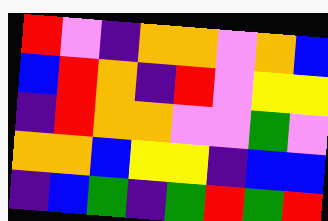[["red", "violet", "indigo", "orange", "orange", "violet", "orange", "blue"], ["blue", "red", "orange", "indigo", "red", "violet", "yellow", "yellow"], ["indigo", "red", "orange", "orange", "violet", "violet", "green", "violet"], ["orange", "orange", "blue", "yellow", "yellow", "indigo", "blue", "blue"], ["indigo", "blue", "green", "indigo", "green", "red", "green", "red"]]